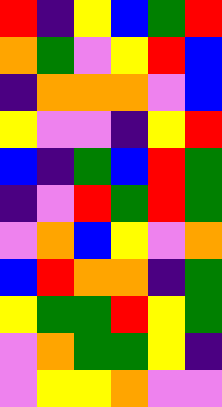[["red", "indigo", "yellow", "blue", "green", "red"], ["orange", "green", "violet", "yellow", "red", "blue"], ["indigo", "orange", "orange", "orange", "violet", "blue"], ["yellow", "violet", "violet", "indigo", "yellow", "red"], ["blue", "indigo", "green", "blue", "red", "green"], ["indigo", "violet", "red", "green", "red", "green"], ["violet", "orange", "blue", "yellow", "violet", "orange"], ["blue", "red", "orange", "orange", "indigo", "green"], ["yellow", "green", "green", "red", "yellow", "green"], ["violet", "orange", "green", "green", "yellow", "indigo"], ["violet", "yellow", "yellow", "orange", "violet", "violet"]]